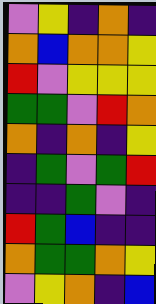[["violet", "yellow", "indigo", "orange", "indigo"], ["orange", "blue", "orange", "orange", "yellow"], ["red", "violet", "yellow", "yellow", "yellow"], ["green", "green", "violet", "red", "orange"], ["orange", "indigo", "orange", "indigo", "yellow"], ["indigo", "green", "violet", "green", "red"], ["indigo", "indigo", "green", "violet", "indigo"], ["red", "green", "blue", "indigo", "indigo"], ["orange", "green", "green", "orange", "yellow"], ["violet", "yellow", "orange", "indigo", "blue"]]